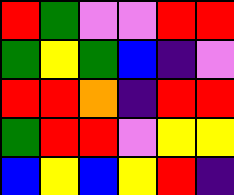[["red", "green", "violet", "violet", "red", "red"], ["green", "yellow", "green", "blue", "indigo", "violet"], ["red", "red", "orange", "indigo", "red", "red"], ["green", "red", "red", "violet", "yellow", "yellow"], ["blue", "yellow", "blue", "yellow", "red", "indigo"]]